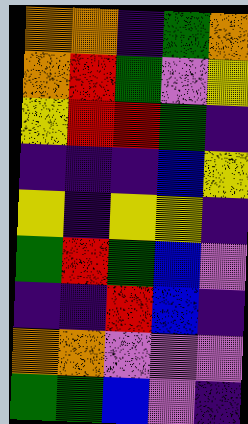[["orange", "orange", "indigo", "green", "orange"], ["orange", "red", "green", "violet", "yellow"], ["yellow", "red", "red", "green", "indigo"], ["indigo", "indigo", "indigo", "blue", "yellow"], ["yellow", "indigo", "yellow", "yellow", "indigo"], ["green", "red", "green", "blue", "violet"], ["indigo", "indigo", "red", "blue", "indigo"], ["orange", "orange", "violet", "violet", "violet"], ["green", "green", "blue", "violet", "indigo"]]